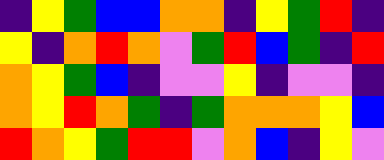[["indigo", "yellow", "green", "blue", "blue", "orange", "orange", "indigo", "yellow", "green", "red", "indigo"], ["yellow", "indigo", "orange", "red", "orange", "violet", "green", "red", "blue", "green", "indigo", "red"], ["orange", "yellow", "green", "blue", "indigo", "violet", "violet", "yellow", "indigo", "violet", "violet", "indigo"], ["orange", "yellow", "red", "orange", "green", "indigo", "green", "orange", "orange", "orange", "yellow", "blue"], ["red", "orange", "yellow", "green", "red", "red", "violet", "orange", "blue", "indigo", "yellow", "violet"]]